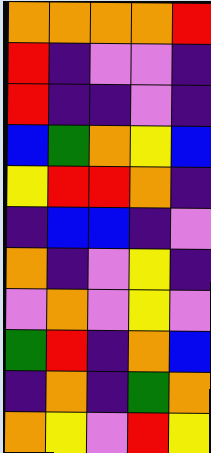[["orange", "orange", "orange", "orange", "red"], ["red", "indigo", "violet", "violet", "indigo"], ["red", "indigo", "indigo", "violet", "indigo"], ["blue", "green", "orange", "yellow", "blue"], ["yellow", "red", "red", "orange", "indigo"], ["indigo", "blue", "blue", "indigo", "violet"], ["orange", "indigo", "violet", "yellow", "indigo"], ["violet", "orange", "violet", "yellow", "violet"], ["green", "red", "indigo", "orange", "blue"], ["indigo", "orange", "indigo", "green", "orange"], ["orange", "yellow", "violet", "red", "yellow"]]